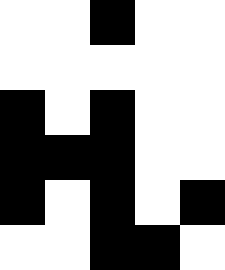[["white", "white", "black", "white", "white"], ["white", "white", "white", "white", "white"], ["black", "white", "black", "white", "white"], ["black", "black", "black", "white", "white"], ["black", "white", "black", "white", "black"], ["white", "white", "black", "black", "white"]]